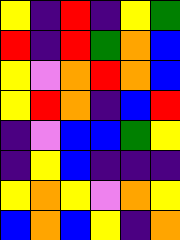[["yellow", "indigo", "red", "indigo", "yellow", "green"], ["red", "indigo", "red", "green", "orange", "blue"], ["yellow", "violet", "orange", "red", "orange", "blue"], ["yellow", "red", "orange", "indigo", "blue", "red"], ["indigo", "violet", "blue", "blue", "green", "yellow"], ["indigo", "yellow", "blue", "indigo", "indigo", "indigo"], ["yellow", "orange", "yellow", "violet", "orange", "yellow"], ["blue", "orange", "blue", "yellow", "indigo", "orange"]]